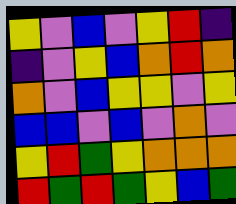[["yellow", "violet", "blue", "violet", "yellow", "red", "indigo"], ["indigo", "violet", "yellow", "blue", "orange", "red", "orange"], ["orange", "violet", "blue", "yellow", "yellow", "violet", "yellow"], ["blue", "blue", "violet", "blue", "violet", "orange", "violet"], ["yellow", "red", "green", "yellow", "orange", "orange", "orange"], ["red", "green", "red", "green", "yellow", "blue", "green"]]